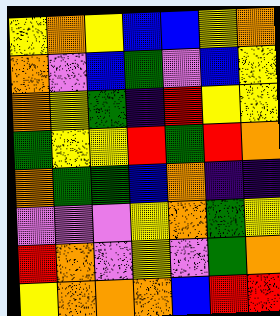[["yellow", "orange", "yellow", "blue", "blue", "yellow", "orange"], ["orange", "violet", "blue", "green", "violet", "blue", "yellow"], ["orange", "yellow", "green", "indigo", "red", "yellow", "yellow"], ["green", "yellow", "yellow", "red", "green", "red", "orange"], ["orange", "green", "green", "blue", "orange", "indigo", "indigo"], ["violet", "violet", "violet", "yellow", "orange", "green", "yellow"], ["red", "orange", "violet", "yellow", "violet", "green", "orange"], ["yellow", "orange", "orange", "orange", "blue", "red", "red"]]